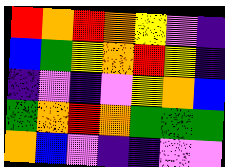[["red", "orange", "red", "orange", "yellow", "violet", "indigo"], ["blue", "green", "yellow", "orange", "red", "yellow", "indigo"], ["indigo", "violet", "indigo", "violet", "yellow", "orange", "blue"], ["green", "orange", "red", "orange", "green", "green", "green"], ["orange", "blue", "violet", "indigo", "indigo", "violet", "violet"]]